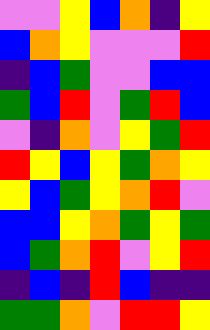[["violet", "violet", "yellow", "blue", "orange", "indigo", "yellow"], ["blue", "orange", "yellow", "violet", "violet", "violet", "red"], ["indigo", "blue", "green", "violet", "violet", "blue", "blue"], ["green", "blue", "red", "violet", "green", "red", "blue"], ["violet", "indigo", "orange", "violet", "yellow", "green", "red"], ["red", "yellow", "blue", "yellow", "green", "orange", "yellow"], ["yellow", "blue", "green", "yellow", "orange", "red", "violet"], ["blue", "blue", "yellow", "orange", "green", "yellow", "green"], ["blue", "green", "orange", "red", "violet", "yellow", "red"], ["indigo", "blue", "indigo", "red", "blue", "indigo", "indigo"], ["green", "green", "orange", "violet", "red", "red", "yellow"]]